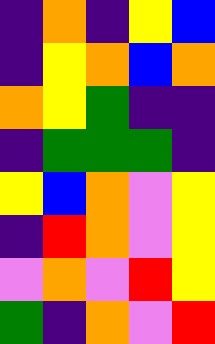[["indigo", "orange", "indigo", "yellow", "blue"], ["indigo", "yellow", "orange", "blue", "orange"], ["orange", "yellow", "green", "indigo", "indigo"], ["indigo", "green", "green", "green", "indigo"], ["yellow", "blue", "orange", "violet", "yellow"], ["indigo", "red", "orange", "violet", "yellow"], ["violet", "orange", "violet", "red", "yellow"], ["green", "indigo", "orange", "violet", "red"]]